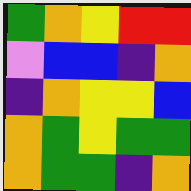[["green", "orange", "yellow", "red", "red"], ["violet", "blue", "blue", "indigo", "orange"], ["indigo", "orange", "yellow", "yellow", "blue"], ["orange", "green", "yellow", "green", "green"], ["orange", "green", "green", "indigo", "orange"]]